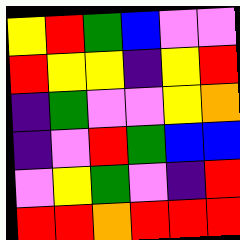[["yellow", "red", "green", "blue", "violet", "violet"], ["red", "yellow", "yellow", "indigo", "yellow", "red"], ["indigo", "green", "violet", "violet", "yellow", "orange"], ["indigo", "violet", "red", "green", "blue", "blue"], ["violet", "yellow", "green", "violet", "indigo", "red"], ["red", "red", "orange", "red", "red", "red"]]